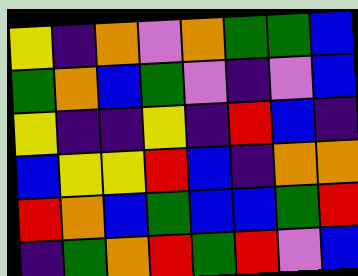[["yellow", "indigo", "orange", "violet", "orange", "green", "green", "blue"], ["green", "orange", "blue", "green", "violet", "indigo", "violet", "blue"], ["yellow", "indigo", "indigo", "yellow", "indigo", "red", "blue", "indigo"], ["blue", "yellow", "yellow", "red", "blue", "indigo", "orange", "orange"], ["red", "orange", "blue", "green", "blue", "blue", "green", "red"], ["indigo", "green", "orange", "red", "green", "red", "violet", "blue"]]